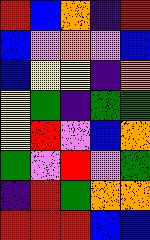[["red", "blue", "orange", "indigo", "red"], ["blue", "violet", "orange", "violet", "blue"], ["blue", "yellow", "yellow", "indigo", "orange"], ["yellow", "green", "indigo", "green", "green"], ["yellow", "red", "violet", "blue", "orange"], ["green", "violet", "red", "violet", "green"], ["indigo", "red", "green", "orange", "orange"], ["red", "red", "red", "blue", "blue"]]